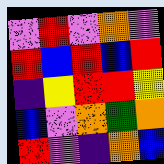[["violet", "red", "violet", "orange", "violet"], ["red", "blue", "red", "blue", "red"], ["indigo", "yellow", "red", "red", "yellow"], ["blue", "violet", "orange", "green", "orange"], ["red", "violet", "indigo", "orange", "blue"]]